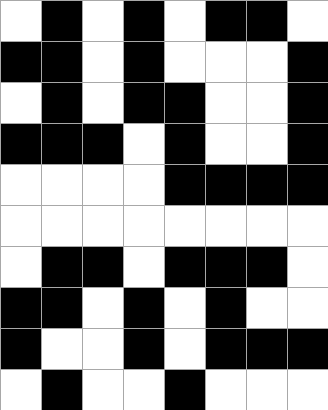[["white", "black", "white", "black", "white", "black", "black", "white"], ["black", "black", "white", "black", "white", "white", "white", "black"], ["white", "black", "white", "black", "black", "white", "white", "black"], ["black", "black", "black", "white", "black", "white", "white", "black"], ["white", "white", "white", "white", "black", "black", "black", "black"], ["white", "white", "white", "white", "white", "white", "white", "white"], ["white", "black", "black", "white", "black", "black", "black", "white"], ["black", "black", "white", "black", "white", "black", "white", "white"], ["black", "white", "white", "black", "white", "black", "black", "black"], ["white", "black", "white", "white", "black", "white", "white", "white"]]